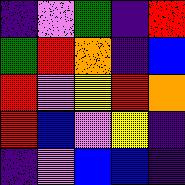[["indigo", "violet", "green", "indigo", "red"], ["green", "red", "orange", "indigo", "blue"], ["red", "violet", "yellow", "red", "orange"], ["red", "blue", "violet", "yellow", "indigo"], ["indigo", "violet", "blue", "blue", "indigo"]]